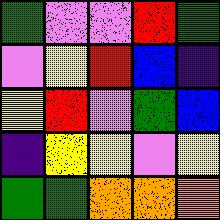[["green", "violet", "violet", "red", "green"], ["violet", "yellow", "red", "blue", "indigo"], ["yellow", "red", "violet", "green", "blue"], ["indigo", "yellow", "yellow", "violet", "yellow"], ["green", "green", "orange", "orange", "orange"]]